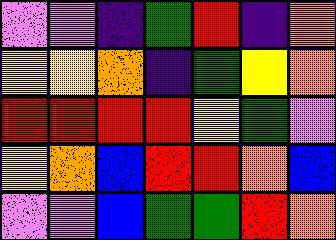[["violet", "violet", "indigo", "green", "red", "indigo", "orange"], ["yellow", "yellow", "orange", "indigo", "green", "yellow", "orange"], ["red", "red", "red", "red", "yellow", "green", "violet"], ["yellow", "orange", "blue", "red", "red", "orange", "blue"], ["violet", "violet", "blue", "green", "green", "red", "orange"]]